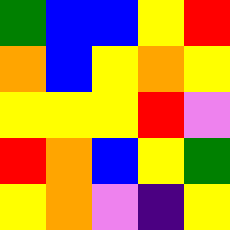[["green", "blue", "blue", "yellow", "red"], ["orange", "blue", "yellow", "orange", "yellow"], ["yellow", "yellow", "yellow", "red", "violet"], ["red", "orange", "blue", "yellow", "green"], ["yellow", "orange", "violet", "indigo", "yellow"]]